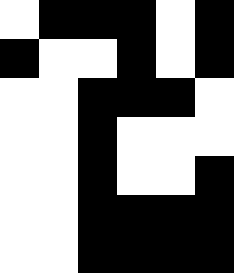[["white", "black", "black", "black", "white", "black"], ["black", "white", "white", "black", "white", "black"], ["white", "white", "black", "black", "black", "white"], ["white", "white", "black", "white", "white", "white"], ["white", "white", "black", "white", "white", "black"], ["white", "white", "black", "black", "black", "black"], ["white", "white", "black", "black", "black", "black"]]